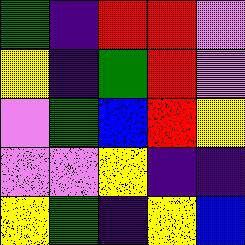[["green", "indigo", "red", "red", "violet"], ["yellow", "indigo", "green", "red", "violet"], ["violet", "green", "blue", "red", "yellow"], ["violet", "violet", "yellow", "indigo", "indigo"], ["yellow", "green", "indigo", "yellow", "blue"]]